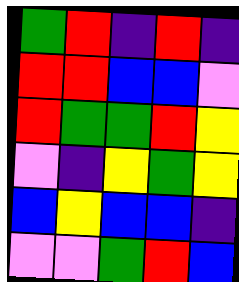[["green", "red", "indigo", "red", "indigo"], ["red", "red", "blue", "blue", "violet"], ["red", "green", "green", "red", "yellow"], ["violet", "indigo", "yellow", "green", "yellow"], ["blue", "yellow", "blue", "blue", "indigo"], ["violet", "violet", "green", "red", "blue"]]